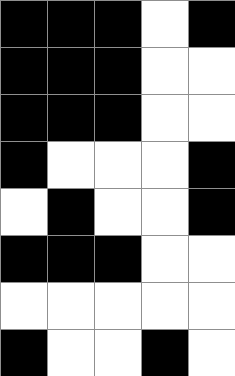[["black", "black", "black", "white", "black"], ["black", "black", "black", "white", "white"], ["black", "black", "black", "white", "white"], ["black", "white", "white", "white", "black"], ["white", "black", "white", "white", "black"], ["black", "black", "black", "white", "white"], ["white", "white", "white", "white", "white"], ["black", "white", "white", "black", "white"]]